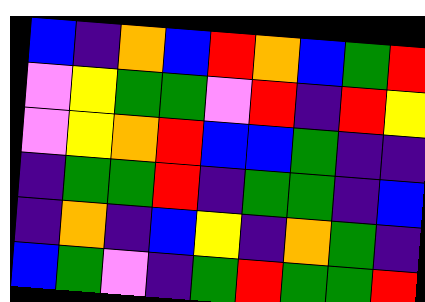[["blue", "indigo", "orange", "blue", "red", "orange", "blue", "green", "red"], ["violet", "yellow", "green", "green", "violet", "red", "indigo", "red", "yellow"], ["violet", "yellow", "orange", "red", "blue", "blue", "green", "indigo", "indigo"], ["indigo", "green", "green", "red", "indigo", "green", "green", "indigo", "blue"], ["indigo", "orange", "indigo", "blue", "yellow", "indigo", "orange", "green", "indigo"], ["blue", "green", "violet", "indigo", "green", "red", "green", "green", "red"]]